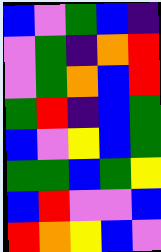[["blue", "violet", "green", "blue", "indigo"], ["violet", "green", "indigo", "orange", "red"], ["violet", "green", "orange", "blue", "red"], ["green", "red", "indigo", "blue", "green"], ["blue", "violet", "yellow", "blue", "green"], ["green", "green", "blue", "green", "yellow"], ["blue", "red", "violet", "violet", "blue"], ["red", "orange", "yellow", "blue", "violet"]]